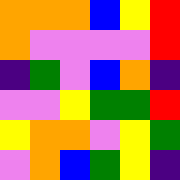[["orange", "orange", "orange", "blue", "yellow", "red"], ["orange", "violet", "violet", "violet", "violet", "red"], ["indigo", "green", "violet", "blue", "orange", "indigo"], ["violet", "violet", "yellow", "green", "green", "red"], ["yellow", "orange", "orange", "violet", "yellow", "green"], ["violet", "orange", "blue", "green", "yellow", "indigo"]]